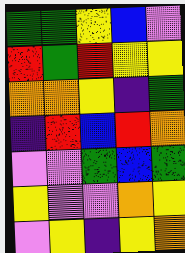[["green", "green", "yellow", "blue", "violet"], ["red", "green", "red", "yellow", "yellow"], ["orange", "orange", "yellow", "indigo", "green"], ["indigo", "red", "blue", "red", "orange"], ["violet", "violet", "green", "blue", "green"], ["yellow", "violet", "violet", "orange", "yellow"], ["violet", "yellow", "indigo", "yellow", "orange"]]